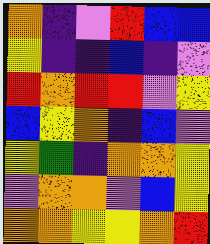[["orange", "indigo", "violet", "red", "blue", "blue"], ["yellow", "indigo", "indigo", "blue", "indigo", "violet"], ["red", "orange", "red", "red", "violet", "yellow"], ["blue", "yellow", "orange", "indigo", "blue", "violet"], ["yellow", "green", "indigo", "orange", "orange", "yellow"], ["violet", "orange", "orange", "violet", "blue", "yellow"], ["orange", "orange", "yellow", "yellow", "orange", "red"]]